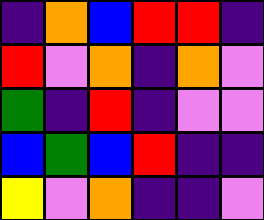[["indigo", "orange", "blue", "red", "red", "indigo"], ["red", "violet", "orange", "indigo", "orange", "violet"], ["green", "indigo", "red", "indigo", "violet", "violet"], ["blue", "green", "blue", "red", "indigo", "indigo"], ["yellow", "violet", "orange", "indigo", "indigo", "violet"]]